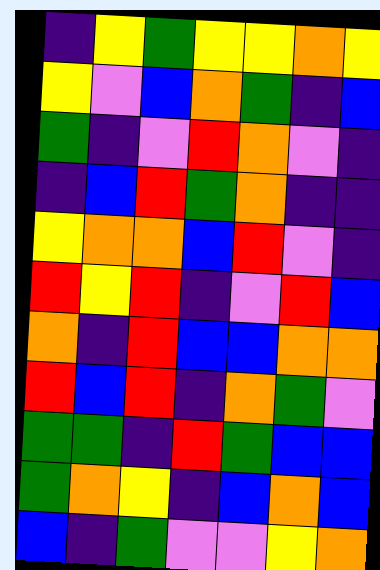[["indigo", "yellow", "green", "yellow", "yellow", "orange", "yellow"], ["yellow", "violet", "blue", "orange", "green", "indigo", "blue"], ["green", "indigo", "violet", "red", "orange", "violet", "indigo"], ["indigo", "blue", "red", "green", "orange", "indigo", "indigo"], ["yellow", "orange", "orange", "blue", "red", "violet", "indigo"], ["red", "yellow", "red", "indigo", "violet", "red", "blue"], ["orange", "indigo", "red", "blue", "blue", "orange", "orange"], ["red", "blue", "red", "indigo", "orange", "green", "violet"], ["green", "green", "indigo", "red", "green", "blue", "blue"], ["green", "orange", "yellow", "indigo", "blue", "orange", "blue"], ["blue", "indigo", "green", "violet", "violet", "yellow", "orange"]]